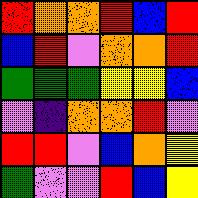[["red", "orange", "orange", "red", "blue", "red"], ["blue", "red", "violet", "orange", "orange", "red"], ["green", "green", "green", "yellow", "yellow", "blue"], ["violet", "indigo", "orange", "orange", "red", "violet"], ["red", "red", "violet", "blue", "orange", "yellow"], ["green", "violet", "violet", "red", "blue", "yellow"]]